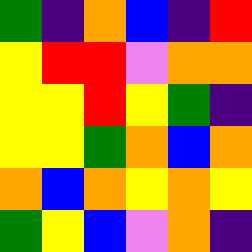[["green", "indigo", "orange", "blue", "indigo", "red"], ["yellow", "red", "red", "violet", "orange", "orange"], ["yellow", "yellow", "red", "yellow", "green", "indigo"], ["yellow", "yellow", "green", "orange", "blue", "orange"], ["orange", "blue", "orange", "yellow", "orange", "yellow"], ["green", "yellow", "blue", "violet", "orange", "indigo"]]